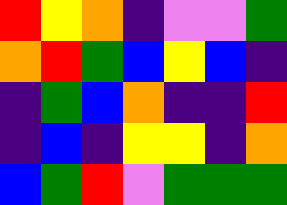[["red", "yellow", "orange", "indigo", "violet", "violet", "green"], ["orange", "red", "green", "blue", "yellow", "blue", "indigo"], ["indigo", "green", "blue", "orange", "indigo", "indigo", "red"], ["indigo", "blue", "indigo", "yellow", "yellow", "indigo", "orange"], ["blue", "green", "red", "violet", "green", "green", "green"]]